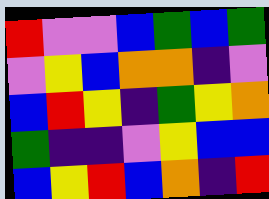[["red", "violet", "violet", "blue", "green", "blue", "green"], ["violet", "yellow", "blue", "orange", "orange", "indigo", "violet"], ["blue", "red", "yellow", "indigo", "green", "yellow", "orange"], ["green", "indigo", "indigo", "violet", "yellow", "blue", "blue"], ["blue", "yellow", "red", "blue", "orange", "indigo", "red"]]